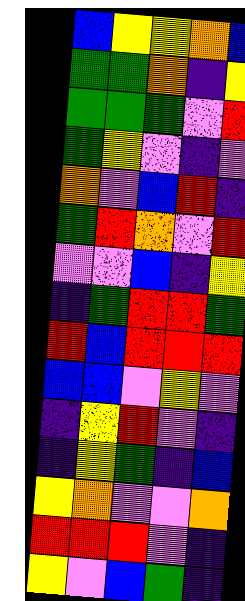[["blue", "yellow", "yellow", "orange", "blue"], ["green", "green", "orange", "indigo", "yellow"], ["green", "green", "green", "violet", "red"], ["green", "yellow", "violet", "indigo", "violet"], ["orange", "violet", "blue", "red", "indigo"], ["green", "red", "orange", "violet", "red"], ["violet", "violet", "blue", "indigo", "yellow"], ["indigo", "green", "red", "red", "green"], ["red", "blue", "red", "red", "red"], ["blue", "blue", "violet", "yellow", "violet"], ["indigo", "yellow", "red", "violet", "indigo"], ["indigo", "yellow", "green", "indigo", "blue"], ["yellow", "orange", "violet", "violet", "orange"], ["red", "red", "red", "violet", "indigo"], ["yellow", "violet", "blue", "green", "indigo"]]